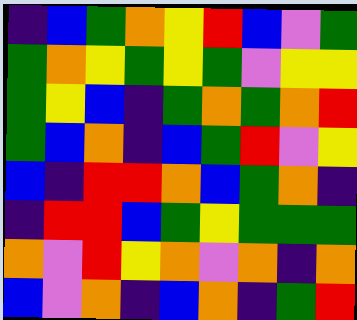[["indigo", "blue", "green", "orange", "yellow", "red", "blue", "violet", "green"], ["green", "orange", "yellow", "green", "yellow", "green", "violet", "yellow", "yellow"], ["green", "yellow", "blue", "indigo", "green", "orange", "green", "orange", "red"], ["green", "blue", "orange", "indigo", "blue", "green", "red", "violet", "yellow"], ["blue", "indigo", "red", "red", "orange", "blue", "green", "orange", "indigo"], ["indigo", "red", "red", "blue", "green", "yellow", "green", "green", "green"], ["orange", "violet", "red", "yellow", "orange", "violet", "orange", "indigo", "orange"], ["blue", "violet", "orange", "indigo", "blue", "orange", "indigo", "green", "red"]]